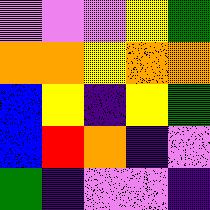[["violet", "violet", "violet", "yellow", "green"], ["orange", "orange", "yellow", "orange", "orange"], ["blue", "yellow", "indigo", "yellow", "green"], ["blue", "red", "orange", "indigo", "violet"], ["green", "indigo", "violet", "violet", "indigo"]]